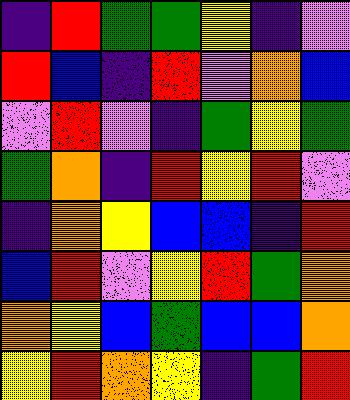[["indigo", "red", "green", "green", "yellow", "indigo", "violet"], ["red", "blue", "indigo", "red", "violet", "orange", "blue"], ["violet", "red", "violet", "indigo", "green", "yellow", "green"], ["green", "orange", "indigo", "red", "yellow", "red", "violet"], ["indigo", "orange", "yellow", "blue", "blue", "indigo", "red"], ["blue", "red", "violet", "yellow", "red", "green", "orange"], ["orange", "yellow", "blue", "green", "blue", "blue", "orange"], ["yellow", "red", "orange", "yellow", "indigo", "green", "red"]]